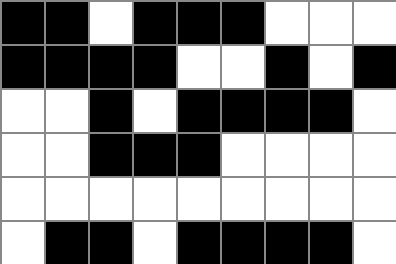[["black", "black", "white", "black", "black", "black", "white", "white", "white"], ["black", "black", "black", "black", "white", "white", "black", "white", "black"], ["white", "white", "black", "white", "black", "black", "black", "black", "white"], ["white", "white", "black", "black", "black", "white", "white", "white", "white"], ["white", "white", "white", "white", "white", "white", "white", "white", "white"], ["white", "black", "black", "white", "black", "black", "black", "black", "white"]]